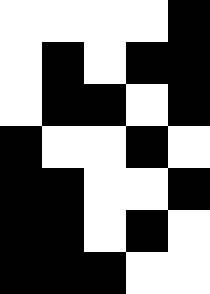[["white", "white", "white", "white", "black"], ["white", "black", "white", "black", "black"], ["white", "black", "black", "white", "black"], ["black", "white", "white", "black", "white"], ["black", "black", "white", "white", "black"], ["black", "black", "white", "black", "white"], ["black", "black", "black", "white", "white"]]